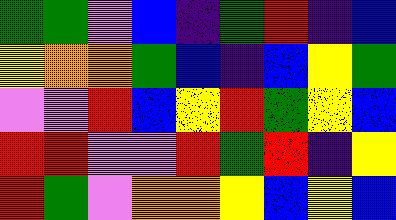[["green", "green", "violet", "blue", "indigo", "green", "red", "indigo", "blue"], ["yellow", "orange", "orange", "green", "blue", "indigo", "blue", "yellow", "green"], ["violet", "violet", "red", "blue", "yellow", "red", "green", "yellow", "blue"], ["red", "red", "violet", "violet", "red", "green", "red", "indigo", "yellow"], ["red", "green", "violet", "orange", "orange", "yellow", "blue", "yellow", "blue"]]